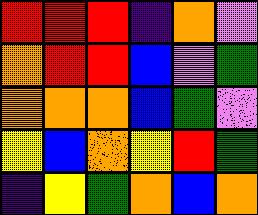[["red", "red", "red", "indigo", "orange", "violet"], ["orange", "red", "red", "blue", "violet", "green"], ["orange", "orange", "orange", "blue", "green", "violet"], ["yellow", "blue", "orange", "yellow", "red", "green"], ["indigo", "yellow", "green", "orange", "blue", "orange"]]